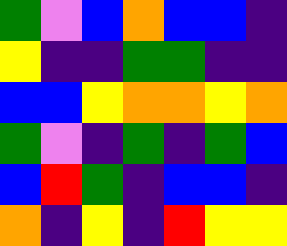[["green", "violet", "blue", "orange", "blue", "blue", "indigo"], ["yellow", "indigo", "indigo", "green", "green", "indigo", "indigo"], ["blue", "blue", "yellow", "orange", "orange", "yellow", "orange"], ["green", "violet", "indigo", "green", "indigo", "green", "blue"], ["blue", "red", "green", "indigo", "blue", "blue", "indigo"], ["orange", "indigo", "yellow", "indigo", "red", "yellow", "yellow"]]